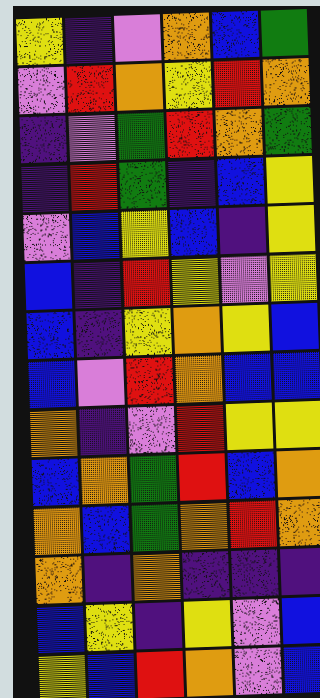[["yellow", "indigo", "violet", "orange", "blue", "green"], ["violet", "red", "orange", "yellow", "red", "orange"], ["indigo", "violet", "green", "red", "orange", "green"], ["indigo", "red", "green", "indigo", "blue", "yellow"], ["violet", "blue", "yellow", "blue", "indigo", "yellow"], ["blue", "indigo", "red", "yellow", "violet", "yellow"], ["blue", "indigo", "yellow", "orange", "yellow", "blue"], ["blue", "violet", "red", "orange", "blue", "blue"], ["orange", "indigo", "violet", "red", "yellow", "yellow"], ["blue", "orange", "green", "red", "blue", "orange"], ["orange", "blue", "green", "orange", "red", "orange"], ["orange", "indigo", "orange", "indigo", "indigo", "indigo"], ["blue", "yellow", "indigo", "yellow", "violet", "blue"], ["yellow", "blue", "red", "orange", "violet", "blue"]]